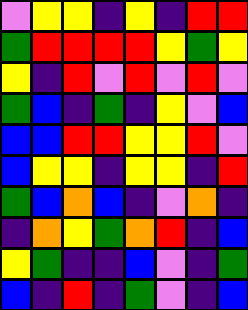[["violet", "yellow", "yellow", "indigo", "yellow", "indigo", "red", "red"], ["green", "red", "red", "red", "red", "yellow", "green", "yellow"], ["yellow", "indigo", "red", "violet", "red", "violet", "red", "violet"], ["green", "blue", "indigo", "green", "indigo", "yellow", "violet", "blue"], ["blue", "blue", "red", "red", "yellow", "yellow", "red", "violet"], ["blue", "yellow", "yellow", "indigo", "yellow", "yellow", "indigo", "red"], ["green", "blue", "orange", "blue", "indigo", "violet", "orange", "indigo"], ["indigo", "orange", "yellow", "green", "orange", "red", "indigo", "blue"], ["yellow", "green", "indigo", "indigo", "blue", "violet", "indigo", "green"], ["blue", "indigo", "red", "indigo", "green", "violet", "indigo", "blue"]]